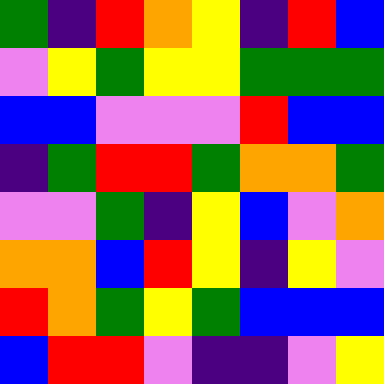[["green", "indigo", "red", "orange", "yellow", "indigo", "red", "blue"], ["violet", "yellow", "green", "yellow", "yellow", "green", "green", "green"], ["blue", "blue", "violet", "violet", "violet", "red", "blue", "blue"], ["indigo", "green", "red", "red", "green", "orange", "orange", "green"], ["violet", "violet", "green", "indigo", "yellow", "blue", "violet", "orange"], ["orange", "orange", "blue", "red", "yellow", "indigo", "yellow", "violet"], ["red", "orange", "green", "yellow", "green", "blue", "blue", "blue"], ["blue", "red", "red", "violet", "indigo", "indigo", "violet", "yellow"]]